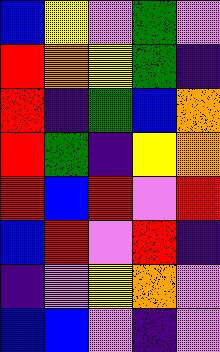[["blue", "yellow", "violet", "green", "violet"], ["red", "orange", "yellow", "green", "indigo"], ["red", "indigo", "green", "blue", "orange"], ["red", "green", "indigo", "yellow", "orange"], ["red", "blue", "red", "violet", "red"], ["blue", "red", "violet", "red", "indigo"], ["indigo", "violet", "yellow", "orange", "violet"], ["blue", "blue", "violet", "indigo", "violet"]]